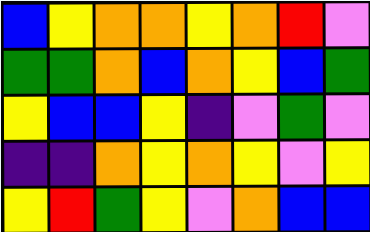[["blue", "yellow", "orange", "orange", "yellow", "orange", "red", "violet"], ["green", "green", "orange", "blue", "orange", "yellow", "blue", "green"], ["yellow", "blue", "blue", "yellow", "indigo", "violet", "green", "violet"], ["indigo", "indigo", "orange", "yellow", "orange", "yellow", "violet", "yellow"], ["yellow", "red", "green", "yellow", "violet", "orange", "blue", "blue"]]